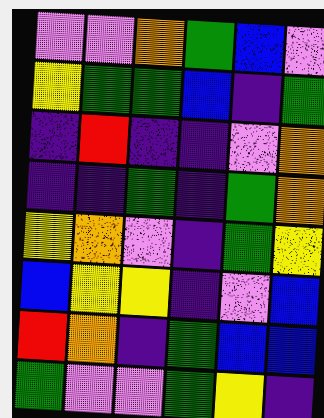[["violet", "violet", "orange", "green", "blue", "violet"], ["yellow", "green", "green", "blue", "indigo", "green"], ["indigo", "red", "indigo", "indigo", "violet", "orange"], ["indigo", "indigo", "green", "indigo", "green", "orange"], ["yellow", "orange", "violet", "indigo", "green", "yellow"], ["blue", "yellow", "yellow", "indigo", "violet", "blue"], ["red", "orange", "indigo", "green", "blue", "blue"], ["green", "violet", "violet", "green", "yellow", "indigo"]]